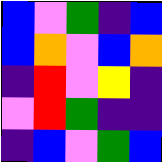[["blue", "violet", "green", "indigo", "blue"], ["blue", "orange", "violet", "blue", "orange"], ["indigo", "red", "violet", "yellow", "indigo"], ["violet", "red", "green", "indigo", "indigo"], ["indigo", "blue", "violet", "green", "blue"]]